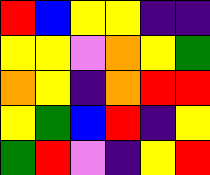[["red", "blue", "yellow", "yellow", "indigo", "indigo"], ["yellow", "yellow", "violet", "orange", "yellow", "green"], ["orange", "yellow", "indigo", "orange", "red", "red"], ["yellow", "green", "blue", "red", "indigo", "yellow"], ["green", "red", "violet", "indigo", "yellow", "red"]]